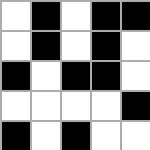[["white", "black", "white", "black", "black"], ["white", "black", "white", "black", "white"], ["black", "white", "black", "black", "white"], ["white", "white", "white", "white", "black"], ["black", "white", "black", "white", "white"]]